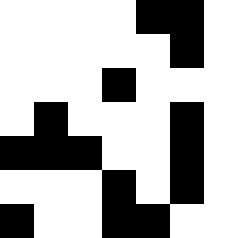[["white", "white", "white", "white", "black", "black", "white"], ["white", "white", "white", "white", "white", "black", "white"], ["white", "white", "white", "black", "white", "white", "white"], ["white", "black", "white", "white", "white", "black", "white"], ["black", "black", "black", "white", "white", "black", "white"], ["white", "white", "white", "black", "white", "black", "white"], ["black", "white", "white", "black", "black", "white", "white"]]